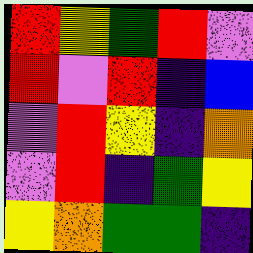[["red", "yellow", "green", "red", "violet"], ["red", "violet", "red", "indigo", "blue"], ["violet", "red", "yellow", "indigo", "orange"], ["violet", "red", "indigo", "green", "yellow"], ["yellow", "orange", "green", "green", "indigo"]]